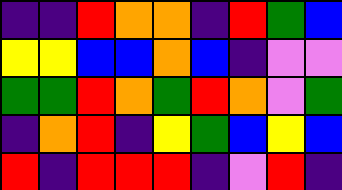[["indigo", "indigo", "red", "orange", "orange", "indigo", "red", "green", "blue"], ["yellow", "yellow", "blue", "blue", "orange", "blue", "indigo", "violet", "violet"], ["green", "green", "red", "orange", "green", "red", "orange", "violet", "green"], ["indigo", "orange", "red", "indigo", "yellow", "green", "blue", "yellow", "blue"], ["red", "indigo", "red", "red", "red", "indigo", "violet", "red", "indigo"]]